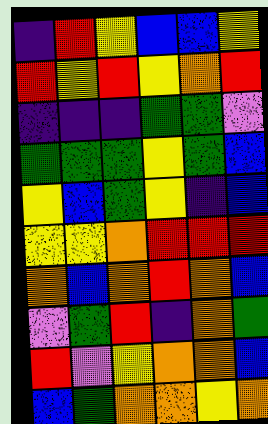[["indigo", "red", "yellow", "blue", "blue", "yellow"], ["red", "yellow", "red", "yellow", "orange", "red"], ["indigo", "indigo", "indigo", "green", "green", "violet"], ["green", "green", "green", "yellow", "green", "blue"], ["yellow", "blue", "green", "yellow", "indigo", "blue"], ["yellow", "yellow", "orange", "red", "red", "red"], ["orange", "blue", "orange", "red", "orange", "blue"], ["violet", "green", "red", "indigo", "orange", "green"], ["red", "violet", "yellow", "orange", "orange", "blue"], ["blue", "green", "orange", "orange", "yellow", "orange"]]